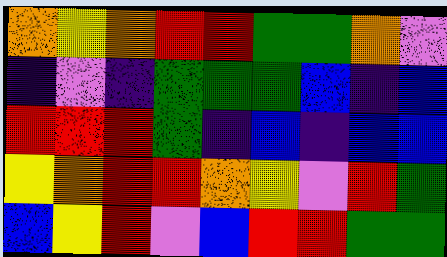[["orange", "yellow", "orange", "red", "red", "green", "green", "orange", "violet"], ["indigo", "violet", "indigo", "green", "green", "green", "blue", "indigo", "blue"], ["red", "red", "red", "green", "indigo", "blue", "indigo", "blue", "blue"], ["yellow", "orange", "red", "red", "orange", "yellow", "violet", "red", "green"], ["blue", "yellow", "red", "violet", "blue", "red", "red", "green", "green"]]